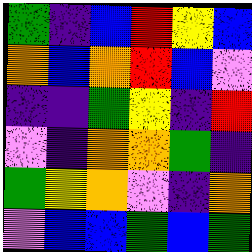[["green", "indigo", "blue", "red", "yellow", "blue"], ["orange", "blue", "orange", "red", "blue", "violet"], ["indigo", "indigo", "green", "yellow", "indigo", "red"], ["violet", "indigo", "orange", "orange", "green", "indigo"], ["green", "yellow", "orange", "violet", "indigo", "orange"], ["violet", "blue", "blue", "green", "blue", "green"]]